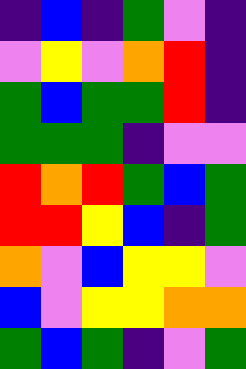[["indigo", "blue", "indigo", "green", "violet", "indigo"], ["violet", "yellow", "violet", "orange", "red", "indigo"], ["green", "blue", "green", "green", "red", "indigo"], ["green", "green", "green", "indigo", "violet", "violet"], ["red", "orange", "red", "green", "blue", "green"], ["red", "red", "yellow", "blue", "indigo", "green"], ["orange", "violet", "blue", "yellow", "yellow", "violet"], ["blue", "violet", "yellow", "yellow", "orange", "orange"], ["green", "blue", "green", "indigo", "violet", "green"]]